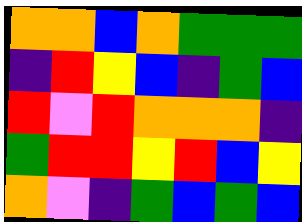[["orange", "orange", "blue", "orange", "green", "green", "green"], ["indigo", "red", "yellow", "blue", "indigo", "green", "blue"], ["red", "violet", "red", "orange", "orange", "orange", "indigo"], ["green", "red", "red", "yellow", "red", "blue", "yellow"], ["orange", "violet", "indigo", "green", "blue", "green", "blue"]]